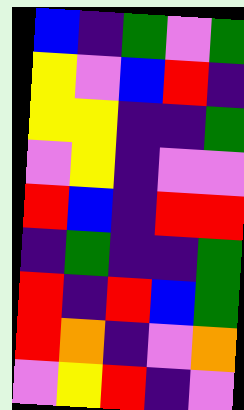[["blue", "indigo", "green", "violet", "green"], ["yellow", "violet", "blue", "red", "indigo"], ["yellow", "yellow", "indigo", "indigo", "green"], ["violet", "yellow", "indigo", "violet", "violet"], ["red", "blue", "indigo", "red", "red"], ["indigo", "green", "indigo", "indigo", "green"], ["red", "indigo", "red", "blue", "green"], ["red", "orange", "indigo", "violet", "orange"], ["violet", "yellow", "red", "indigo", "violet"]]